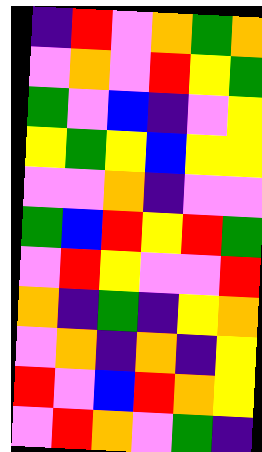[["indigo", "red", "violet", "orange", "green", "orange"], ["violet", "orange", "violet", "red", "yellow", "green"], ["green", "violet", "blue", "indigo", "violet", "yellow"], ["yellow", "green", "yellow", "blue", "yellow", "yellow"], ["violet", "violet", "orange", "indigo", "violet", "violet"], ["green", "blue", "red", "yellow", "red", "green"], ["violet", "red", "yellow", "violet", "violet", "red"], ["orange", "indigo", "green", "indigo", "yellow", "orange"], ["violet", "orange", "indigo", "orange", "indigo", "yellow"], ["red", "violet", "blue", "red", "orange", "yellow"], ["violet", "red", "orange", "violet", "green", "indigo"]]